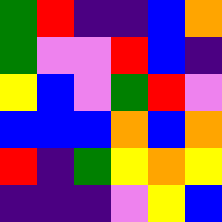[["green", "red", "indigo", "indigo", "blue", "orange"], ["green", "violet", "violet", "red", "blue", "indigo"], ["yellow", "blue", "violet", "green", "red", "violet"], ["blue", "blue", "blue", "orange", "blue", "orange"], ["red", "indigo", "green", "yellow", "orange", "yellow"], ["indigo", "indigo", "indigo", "violet", "yellow", "blue"]]